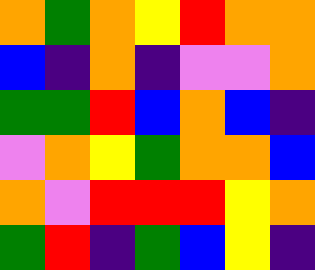[["orange", "green", "orange", "yellow", "red", "orange", "orange"], ["blue", "indigo", "orange", "indigo", "violet", "violet", "orange"], ["green", "green", "red", "blue", "orange", "blue", "indigo"], ["violet", "orange", "yellow", "green", "orange", "orange", "blue"], ["orange", "violet", "red", "red", "red", "yellow", "orange"], ["green", "red", "indigo", "green", "blue", "yellow", "indigo"]]